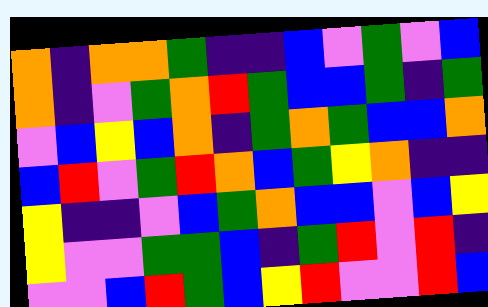[["orange", "indigo", "orange", "orange", "green", "indigo", "indigo", "blue", "violet", "green", "violet", "blue"], ["orange", "indigo", "violet", "green", "orange", "red", "green", "blue", "blue", "green", "indigo", "green"], ["violet", "blue", "yellow", "blue", "orange", "indigo", "green", "orange", "green", "blue", "blue", "orange"], ["blue", "red", "violet", "green", "red", "orange", "blue", "green", "yellow", "orange", "indigo", "indigo"], ["yellow", "indigo", "indigo", "violet", "blue", "green", "orange", "blue", "blue", "violet", "blue", "yellow"], ["yellow", "violet", "violet", "green", "green", "blue", "indigo", "green", "red", "violet", "red", "indigo"], ["violet", "violet", "blue", "red", "green", "blue", "yellow", "red", "violet", "violet", "red", "blue"]]